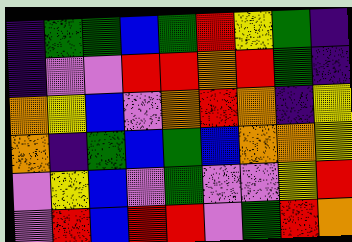[["indigo", "green", "green", "blue", "green", "red", "yellow", "green", "indigo"], ["indigo", "violet", "violet", "red", "red", "orange", "red", "green", "indigo"], ["orange", "yellow", "blue", "violet", "orange", "red", "orange", "indigo", "yellow"], ["orange", "indigo", "green", "blue", "green", "blue", "orange", "orange", "yellow"], ["violet", "yellow", "blue", "violet", "green", "violet", "violet", "yellow", "red"], ["violet", "red", "blue", "red", "red", "violet", "green", "red", "orange"]]